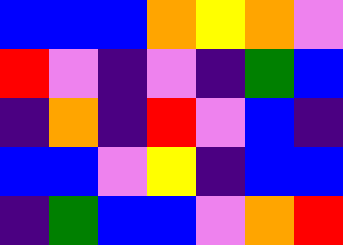[["blue", "blue", "blue", "orange", "yellow", "orange", "violet"], ["red", "violet", "indigo", "violet", "indigo", "green", "blue"], ["indigo", "orange", "indigo", "red", "violet", "blue", "indigo"], ["blue", "blue", "violet", "yellow", "indigo", "blue", "blue"], ["indigo", "green", "blue", "blue", "violet", "orange", "red"]]